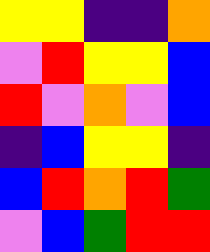[["yellow", "yellow", "indigo", "indigo", "orange"], ["violet", "red", "yellow", "yellow", "blue"], ["red", "violet", "orange", "violet", "blue"], ["indigo", "blue", "yellow", "yellow", "indigo"], ["blue", "red", "orange", "red", "green"], ["violet", "blue", "green", "red", "red"]]